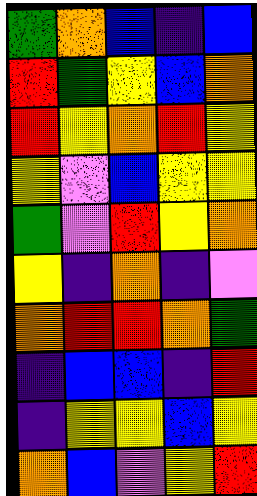[["green", "orange", "blue", "indigo", "blue"], ["red", "green", "yellow", "blue", "orange"], ["red", "yellow", "orange", "red", "yellow"], ["yellow", "violet", "blue", "yellow", "yellow"], ["green", "violet", "red", "yellow", "orange"], ["yellow", "indigo", "orange", "indigo", "violet"], ["orange", "red", "red", "orange", "green"], ["indigo", "blue", "blue", "indigo", "red"], ["indigo", "yellow", "yellow", "blue", "yellow"], ["orange", "blue", "violet", "yellow", "red"]]